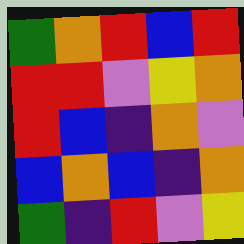[["green", "orange", "red", "blue", "red"], ["red", "red", "violet", "yellow", "orange"], ["red", "blue", "indigo", "orange", "violet"], ["blue", "orange", "blue", "indigo", "orange"], ["green", "indigo", "red", "violet", "yellow"]]